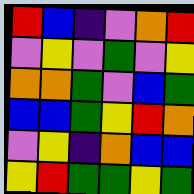[["red", "blue", "indigo", "violet", "orange", "red"], ["violet", "yellow", "violet", "green", "violet", "yellow"], ["orange", "orange", "green", "violet", "blue", "green"], ["blue", "blue", "green", "yellow", "red", "orange"], ["violet", "yellow", "indigo", "orange", "blue", "blue"], ["yellow", "red", "green", "green", "yellow", "green"]]